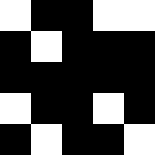[["white", "black", "black", "white", "white"], ["black", "white", "black", "black", "black"], ["black", "black", "black", "black", "black"], ["white", "black", "black", "white", "black"], ["black", "white", "black", "black", "white"]]